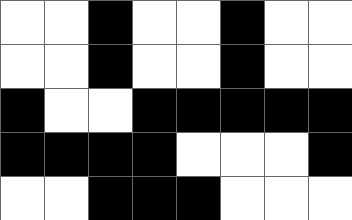[["white", "white", "black", "white", "white", "black", "white", "white"], ["white", "white", "black", "white", "white", "black", "white", "white"], ["black", "white", "white", "black", "black", "black", "black", "black"], ["black", "black", "black", "black", "white", "white", "white", "black"], ["white", "white", "black", "black", "black", "white", "white", "white"]]